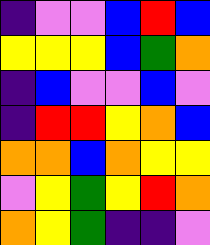[["indigo", "violet", "violet", "blue", "red", "blue"], ["yellow", "yellow", "yellow", "blue", "green", "orange"], ["indigo", "blue", "violet", "violet", "blue", "violet"], ["indigo", "red", "red", "yellow", "orange", "blue"], ["orange", "orange", "blue", "orange", "yellow", "yellow"], ["violet", "yellow", "green", "yellow", "red", "orange"], ["orange", "yellow", "green", "indigo", "indigo", "violet"]]